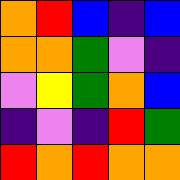[["orange", "red", "blue", "indigo", "blue"], ["orange", "orange", "green", "violet", "indigo"], ["violet", "yellow", "green", "orange", "blue"], ["indigo", "violet", "indigo", "red", "green"], ["red", "orange", "red", "orange", "orange"]]